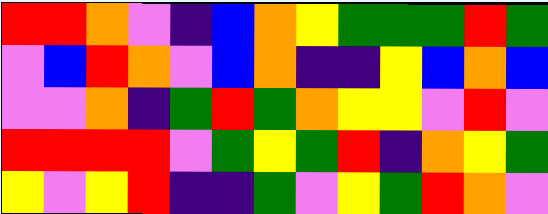[["red", "red", "orange", "violet", "indigo", "blue", "orange", "yellow", "green", "green", "green", "red", "green"], ["violet", "blue", "red", "orange", "violet", "blue", "orange", "indigo", "indigo", "yellow", "blue", "orange", "blue"], ["violet", "violet", "orange", "indigo", "green", "red", "green", "orange", "yellow", "yellow", "violet", "red", "violet"], ["red", "red", "red", "red", "violet", "green", "yellow", "green", "red", "indigo", "orange", "yellow", "green"], ["yellow", "violet", "yellow", "red", "indigo", "indigo", "green", "violet", "yellow", "green", "red", "orange", "violet"]]